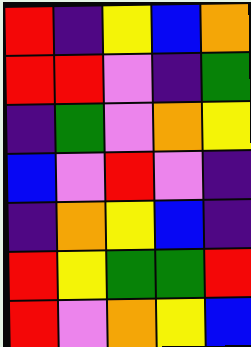[["red", "indigo", "yellow", "blue", "orange"], ["red", "red", "violet", "indigo", "green"], ["indigo", "green", "violet", "orange", "yellow"], ["blue", "violet", "red", "violet", "indigo"], ["indigo", "orange", "yellow", "blue", "indigo"], ["red", "yellow", "green", "green", "red"], ["red", "violet", "orange", "yellow", "blue"]]